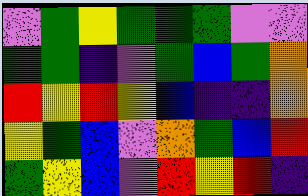[["violet", "green", "yellow", "green", "green", "green", "violet", "violet"], ["green", "green", "indigo", "violet", "green", "blue", "green", "orange"], ["red", "yellow", "red", "yellow", "blue", "indigo", "indigo", "orange"], ["yellow", "green", "blue", "violet", "orange", "green", "blue", "red"], ["green", "yellow", "blue", "violet", "red", "yellow", "red", "indigo"]]